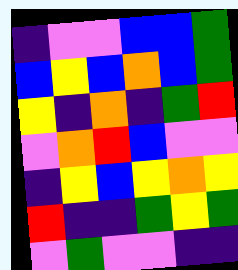[["indigo", "violet", "violet", "blue", "blue", "green"], ["blue", "yellow", "blue", "orange", "blue", "green"], ["yellow", "indigo", "orange", "indigo", "green", "red"], ["violet", "orange", "red", "blue", "violet", "violet"], ["indigo", "yellow", "blue", "yellow", "orange", "yellow"], ["red", "indigo", "indigo", "green", "yellow", "green"], ["violet", "green", "violet", "violet", "indigo", "indigo"]]